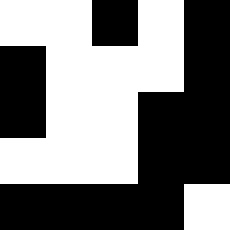[["white", "white", "black", "white", "black"], ["black", "white", "white", "white", "black"], ["black", "white", "white", "black", "black"], ["white", "white", "white", "black", "black"], ["black", "black", "black", "black", "white"]]